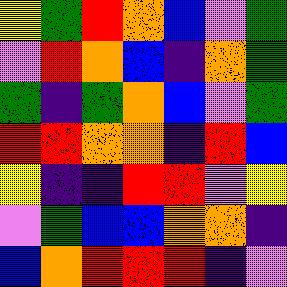[["yellow", "green", "red", "orange", "blue", "violet", "green"], ["violet", "red", "orange", "blue", "indigo", "orange", "green"], ["green", "indigo", "green", "orange", "blue", "violet", "green"], ["red", "red", "orange", "orange", "indigo", "red", "blue"], ["yellow", "indigo", "indigo", "red", "red", "violet", "yellow"], ["violet", "green", "blue", "blue", "orange", "orange", "indigo"], ["blue", "orange", "red", "red", "red", "indigo", "violet"]]